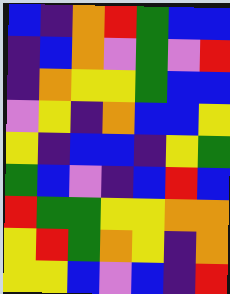[["blue", "indigo", "orange", "red", "green", "blue", "blue"], ["indigo", "blue", "orange", "violet", "green", "violet", "red"], ["indigo", "orange", "yellow", "yellow", "green", "blue", "blue"], ["violet", "yellow", "indigo", "orange", "blue", "blue", "yellow"], ["yellow", "indigo", "blue", "blue", "indigo", "yellow", "green"], ["green", "blue", "violet", "indigo", "blue", "red", "blue"], ["red", "green", "green", "yellow", "yellow", "orange", "orange"], ["yellow", "red", "green", "orange", "yellow", "indigo", "orange"], ["yellow", "yellow", "blue", "violet", "blue", "indigo", "red"]]